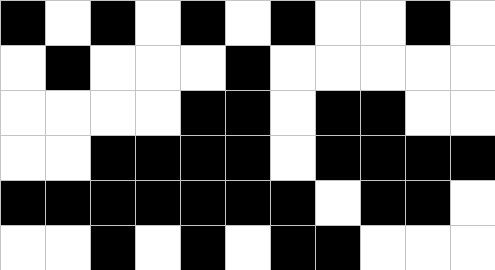[["black", "white", "black", "white", "black", "white", "black", "white", "white", "black", "white"], ["white", "black", "white", "white", "white", "black", "white", "white", "white", "white", "white"], ["white", "white", "white", "white", "black", "black", "white", "black", "black", "white", "white"], ["white", "white", "black", "black", "black", "black", "white", "black", "black", "black", "black"], ["black", "black", "black", "black", "black", "black", "black", "white", "black", "black", "white"], ["white", "white", "black", "white", "black", "white", "black", "black", "white", "white", "white"]]